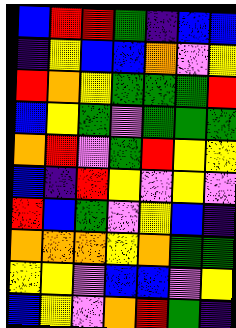[["blue", "red", "red", "green", "indigo", "blue", "blue"], ["indigo", "yellow", "blue", "blue", "orange", "violet", "yellow"], ["red", "orange", "yellow", "green", "green", "green", "red"], ["blue", "yellow", "green", "violet", "green", "green", "green"], ["orange", "red", "violet", "green", "red", "yellow", "yellow"], ["blue", "indigo", "red", "yellow", "violet", "yellow", "violet"], ["red", "blue", "green", "violet", "yellow", "blue", "indigo"], ["orange", "orange", "orange", "yellow", "orange", "green", "green"], ["yellow", "yellow", "violet", "blue", "blue", "violet", "yellow"], ["blue", "yellow", "violet", "orange", "red", "green", "indigo"]]